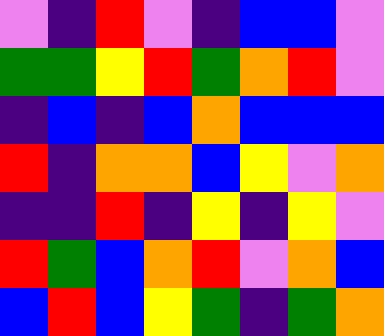[["violet", "indigo", "red", "violet", "indigo", "blue", "blue", "violet"], ["green", "green", "yellow", "red", "green", "orange", "red", "violet"], ["indigo", "blue", "indigo", "blue", "orange", "blue", "blue", "blue"], ["red", "indigo", "orange", "orange", "blue", "yellow", "violet", "orange"], ["indigo", "indigo", "red", "indigo", "yellow", "indigo", "yellow", "violet"], ["red", "green", "blue", "orange", "red", "violet", "orange", "blue"], ["blue", "red", "blue", "yellow", "green", "indigo", "green", "orange"]]